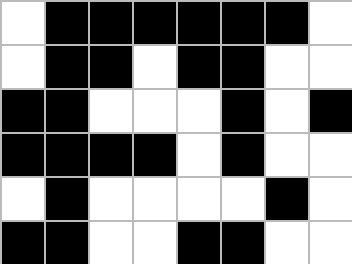[["white", "black", "black", "black", "black", "black", "black", "white"], ["white", "black", "black", "white", "black", "black", "white", "white"], ["black", "black", "white", "white", "white", "black", "white", "black"], ["black", "black", "black", "black", "white", "black", "white", "white"], ["white", "black", "white", "white", "white", "white", "black", "white"], ["black", "black", "white", "white", "black", "black", "white", "white"]]